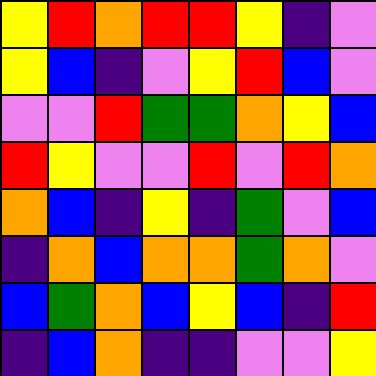[["yellow", "red", "orange", "red", "red", "yellow", "indigo", "violet"], ["yellow", "blue", "indigo", "violet", "yellow", "red", "blue", "violet"], ["violet", "violet", "red", "green", "green", "orange", "yellow", "blue"], ["red", "yellow", "violet", "violet", "red", "violet", "red", "orange"], ["orange", "blue", "indigo", "yellow", "indigo", "green", "violet", "blue"], ["indigo", "orange", "blue", "orange", "orange", "green", "orange", "violet"], ["blue", "green", "orange", "blue", "yellow", "blue", "indigo", "red"], ["indigo", "blue", "orange", "indigo", "indigo", "violet", "violet", "yellow"]]